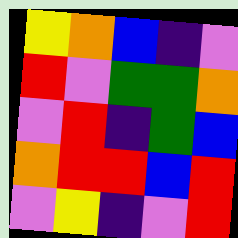[["yellow", "orange", "blue", "indigo", "violet"], ["red", "violet", "green", "green", "orange"], ["violet", "red", "indigo", "green", "blue"], ["orange", "red", "red", "blue", "red"], ["violet", "yellow", "indigo", "violet", "red"]]